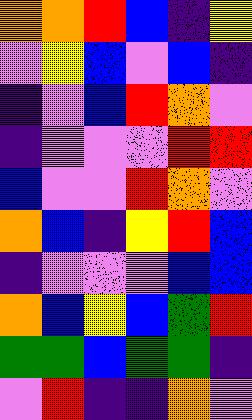[["orange", "orange", "red", "blue", "indigo", "yellow"], ["violet", "yellow", "blue", "violet", "blue", "indigo"], ["indigo", "violet", "blue", "red", "orange", "violet"], ["indigo", "violet", "violet", "violet", "red", "red"], ["blue", "violet", "violet", "red", "orange", "violet"], ["orange", "blue", "indigo", "yellow", "red", "blue"], ["indigo", "violet", "violet", "violet", "blue", "blue"], ["orange", "blue", "yellow", "blue", "green", "red"], ["green", "green", "blue", "green", "green", "indigo"], ["violet", "red", "indigo", "indigo", "orange", "violet"]]